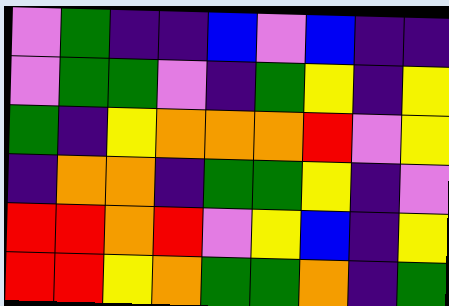[["violet", "green", "indigo", "indigo", "blue", "violet", "blue", "indigo", "indigo"], ["violet", "green", "green", "violet", "indigo", "green", "yellow", "indigo", "yellow"], ["green", "indigo", "yellow", "orange", "orange", "orange", "red", "violet", "yellow"], ["indigo", "orange", "orange", "indigo", "green", "green", "yellow", "indigo", "violet"], ["red", "red", "orange", "red", "violet", "yellow", "blue", "indigo", "yellow"], ["red", "red", "yellow", "orange", "green", "green", "orange", "indigo", "green"]]